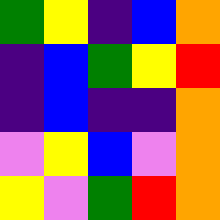[["green", "yellow", "indigo", "blue", "orange"], ["indigo", "blue", "green", "yellow", "red"], ["indigo", "blue", "indigo", "indigo", "orange"], ["violet", "yellow", "blue", "violet", "orange"], ["yellow", "violet", "green", "red", "orange"]]